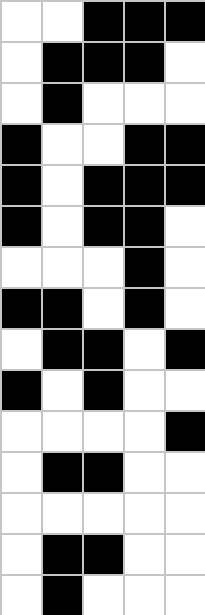[["white", "white", "black", "black", "black"], ["white", "black", "black", "black", "white"], ["white", "black", "white", "white", "white"], ["black", "white", "white", "black", "black"], ["black", "white", "black", "black", "black"], ["black", "white", "black", "black", "white"], ["white", "white", "white", "black", "white"], ["black", "black", "white", "black", "white"], ["white", "black", "black", "white", "black"], ["black", "white", "black", "white", "white"], ["white", "white", "white", "white", "black"], ["white", "black", "black", "white", "white"], ["white", "white", "white", "white", "white"], ["white", "black", "black", "white", "white"], ["white", "black", "white", "white", "white"]]